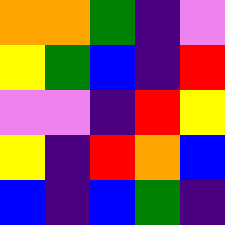[["orange", "orange", "green", "indigo", "violet"], ["yellow", "green", "blue", "indigo", "red"], ["violet", "violet", "indigo", "red", "yellow"], ["yellow", "indigo", "red", "orange", "blue"], ["blue", "indigo", "blue", "green", "indigo"]]